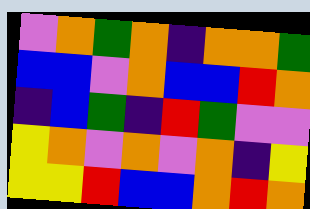[["violet", "orange", "green", "orange", "indigo", "orange", "orange", "green"], ["blue", "blue", "violet", "orange", "blue", "blue", "red", "orange"], ["indigo", "blue", "green", "indigo", "red", "green", "violet", "violet"], ["yellow", "orange", "violet", "orange", "violet", "orange", "indigo", "yellow"], ["yellow", "yellow", "red", "blue", "blue", "orange", "red", "orange"]]